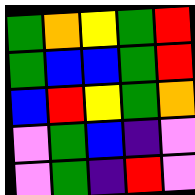[["green", "orange", "yellow", "green", "red"], ["green", "blue", "blue", "green", "red"], ["blue", "red", "yellow", "green", "orange"], ["violet", "green", "blue", "indigo", "violet"], ["violet", "green", "indigo", "red", "violet"]]